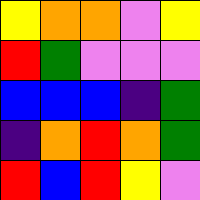[["yellow", "orange", "orange", "violet", "yellow"], ["red", "green", "violet", "violet", "violet"], ["blue", "blue", "blue", "indigo", "green"], ["indigo", "orange", "red", "orange", "green"], ["red", "blue", "red", "yellow", "violet"]]